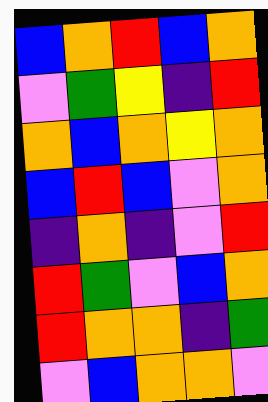[["blue", "orange", "red", "blue", "orange"], ["violet", "green", "yellow", "indigo", "red"], ["orange", "blue", "orange", "yellow", "orange"], ["blue", "red", "blue", "violet", "orange"], ["indigo", "orange", "indigo", "violet", "red"], ["red", "green", "violet", "blue", "orange"], ["red", "orange", "orange", "indigo", "green"], ["violet", "blue", "orange", "orange", "violet"]]